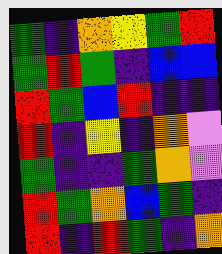[["green", "indigo", "orange", "yellow", "green", "red"], ["green", "red", "green", "indigo", "blue", "blue"], ["red", "green", "blue", "red", "indigo", "indigo"], ["red", "indigo", "yellow", "indigo", "orange", "violet"], ["green", "indigo", "indigo", "green", "orange", "violet"], ["red", "green", "orange", "blue", "green", "indigo"], ["red", "indigo", "red", "green", "indigo", "orange"]]